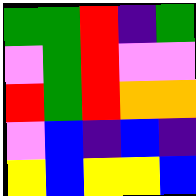[["green", "green", "red", "indigo", "green"], ["violet", "green", "red", "violet", "violet"], ["red", "green", "red", "orange", "orange"], ["violet", "blue", "indigo", "blue", "indigo"], ["yellow", "blue", "yellow", "yellow", "blue"]]